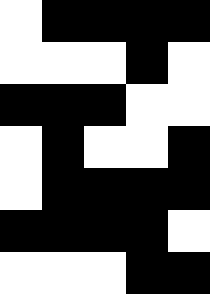[["white", "black", "black", "black", "black"], ["white", "white", "white", "black", "white"], ["black", "black", "black", "white", "white"], ["white", "black", "white", "white", "black"], ["white", "black", "black", "black", "black"], ["black", "black", "black", "black", "white"], ["white", "white", "white", "black", "black"]]